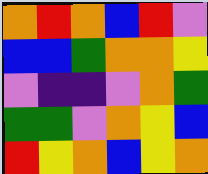[["orange", "red", "orange", "blue", "red", "violet"], ["blue", "blue", "green", "orange", "orange", "yellow"], ["violet", "indigo", "indigo", "violet", "orange", "green"], ["green", "green", "violet", "orange", "yellow", "blue"], ["red", "yellow", "orange", "blue", "yellow", "orange"]]